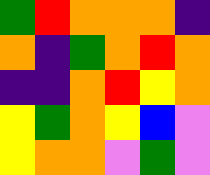[["green", "red", "orange", "orange", "orange", "indigo"], ["orange", "indigo", "green", "orange", "red", "orange"], ["indigo", "indigo", "orange", "red", "yellow", "orange"], ["yellow", "green", "orange", "yellow", "blue", "violet"], ["yellow", "orange", "orange", "violet", "green", "violet"]]